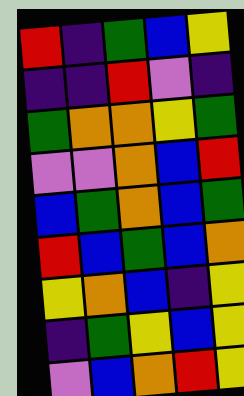[["red", "indigo", "green", "blue", "yellow"], ["indigo", "indigo", "red", "violet", "indigo"], ["green", "orange", "orange", "yellow", "green"], ["violet", "violet", "orange", "blue", "red"], ["blue", "green", "orange", "blue", "green"], ["red", "blue", "green", "blue", "orange"], ["yellow", "orange", "blue", "indigo", "yellow"], ["indigo", "green", "yellow", "blue", "yellow"], ["violet", "blue", "orange", "red", "yellow"]]